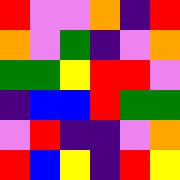[["red", "violet", "violet", "orange", "indigo", "red"], ["orange", "violet", "green", "indigo", "violet", "orange"], ["green", "green", "yellow", "red", "red", "violet"], ["indigo", "blue", "blue", "red", "green", "green"], ["violet", "red", "indigo", "indigo", "violet", "orange"], ["red", "blue", "yellow", "indigo", "red", "yellow"]]